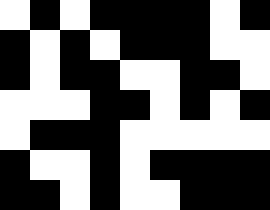[["white", "black", "white", "black", "black", "black", "black", "white", "black"], ["black", "white", "black", "white", "black", "black", "black", "white", "white"], ["black", "white", "black", "black", "white", "white", "black", "black", "white"], ["white", "white", "white", "black", "black", "white", "black", "white", "black"], ["white", "black", "black", "black", "white", "white", "white", "white", "white"], ["black", "white", "white", "black", "white", "black", "black", "black", "black"], ["black", "black", "white", "black", "white", "white", "black", "black", "black"]]